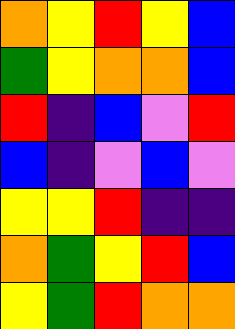[["orange", "yellow", "red", "yellow", "blue"], ["green", "yellow", "orange", "orange", "blue"], ["red", "indigo", "blue", "violet", "red"], ["blue", "indigo", "violet", "blue", "violet"], ["yellow", "yellow", "red", "indigo", "indigo"], ["orange", "green", "yellow", "red", "blue"], ["yellow", "green", "red", "orange", "orange"]]